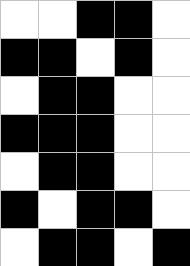[["white", "white", "black", "black", "white"], ["black", "black", "white", "black", "white"], ["white", "black", "black", "white", "white"], ["black", "black", "black", "white", "white"], ["white", "black", "black", "white", "white"], ["black", "white", "black", "black", "white"], ["white", "black", "black", "white", "black"]]